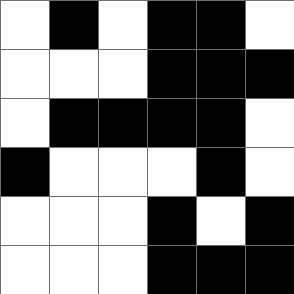[["white", "black", "white", "black", "black", "white"], ["white", "white", "white", "black", "black", "black"], ["white", "black", "black", "black", "black", "white"], ["black", "white", "white", "white", "black", "white"], ["white", "white", "white", "black", "white", "black"], ["white", "white", "white", "black", "black", "black"]]